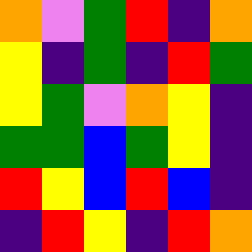[["orange", "violet", "green", "red", "indigo", "orange"], ["yellow", "indigo", "green", "indigo", "red", "green"], ["yellow", "green", "violet", "orange", "yellow", "indigo"], ["green", "green", "blue", "green", "yellow", "indigo"], ["red", "yellow", "blue", "red", "blue", "indigo"], ["indigo", "red", "yellow", "indigo", "red", "orange"]]